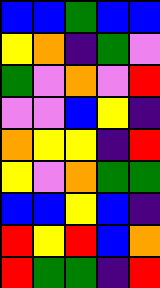[["blue", "blue", "green", "blue", "blue"], ["yellow", "orange", "indigo", "green", "violet"], ["green", "violet", "orange", "violet", "red"], ["violet", "violet", "blue", "yellow", "indigo"], ["orange", "yellow", "yellow", "indigo", "red"], ["yellow", "violet", "orange", "green", "green"], ["blue", "blue", "yellow", "blue", "indigo"], ["red", "yellow", "red", "blue", "orange"], ["red", "green", "green", "indigo", "red"]]